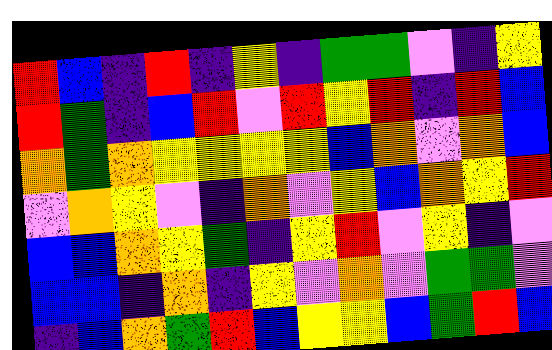[["red", "blue", "indigo", "red", "indigo", "yellow", "indigo", "green", "green", "violet", "indigo", "yellow"], ["red", "green", "indigo", "blue", "red", "violet", "red", "yellow", "red", "indigo", "red", "blue"], ["orange", "green", "orange", "yellow", "yellow", "yellow", "yellow", "blue", "orange", "violet", "orange", "blue"], ["violet", "orange", "yellow", "violet", "indigo", "orange", "violet", "yellow", "blue", "orange", "yellow", "red"], ["blue", "blue", "orange", "yellow", "green", "indigo", "yellow", "red", "violet", "yellow", "indigo", "violet"], ["blue", "blue", "indigo", "orange", "indigo", "yellow", "violet", "orange", "violet", "green", "green", "violet"], ["indigo", "blue", "orange", "green", "red", "blue", "yellow", "yellow", "blue", "green", "red", "blue"]]